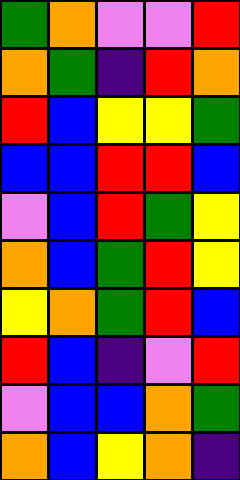[["green", "orange", "violet", "violet", "red"], ["orange", "green", "indigo", "red", "orange"], ["red", "blue", "yellow", "yellow", "green"], ["blue", "blue", "red", "red", "blue"], ["violet", "blue", "red", "green", "yellow"], ["orange", "blue", "green", "red", "yellow"], ["yellow", "orange", "green", "red", "blue"], ["red", "blue", "indigo", "violet", "red"], ["violet", "blue", "blue", "orange", "green"], ["orange", "blue", "yellow", "orange", "indigo"]]